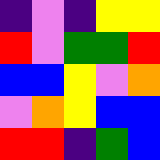[["indigo", "violet", "indigo", "yellow", "yellow"], ["red", "violet", "green", "green", "red"], ["blue", "blue", "yellow", "violet", "orange"], ["violet", "orange", "yellow", "blue", "blue"], ["red", "red", "indigo", "green", "blue"]]